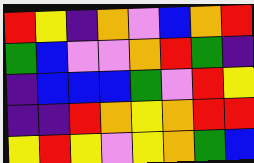[["red", "yellow", "indigo", "orange", "violet", "blue", "orange", "red"], ["green", "blue", "violet", "violet", "orange", "red", "green", "indigo"], ["indigo", "blue", "blue", "blue", "green", "violet", "red", "yellow"], ["indigo", "indigo", "red", "orange", "yellow", "orange", "red", "red"], ["yellow", "red", "yellow", "violet", "yellow", "orange", "green", "blue"]]